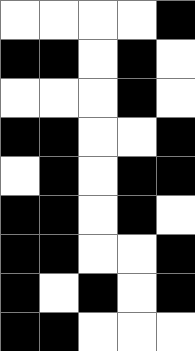[["white", "white", "white", "white", "black"], ["black", "black", "white", "black", "white"], ["white", "white", "white", "black", "white"], ["black", "black", "white", "white", "black"], ["white", "black", "white", "black", "black"], ["black", "black", "white", "black", "white"], ["black", "black", "white", "white", "black"], ["black", "white", "black", "white", "black"], ["black", "black", "white", "white", "white"]]